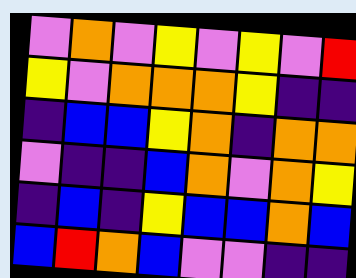[["violet", "orange", "violet", "yellow", "violet", "yellow", "violet", "red"], ["yellow", "violet", "orange", "orange", "orange", "yellow", "indigo", "indigo"], ["indigo", "blue", "blue", "yellow", "orange", "indigo", "orange", "orange"], ["violet", "indigo", "indigo", "blue", "orange", "violet", "orange", "yellow"], ["indigo", "blue", "indigo", "yellow", "blue", "blue", "orange", "blue"], ["blue", "red", "orange", "blue", "violet", "violet", "indigo", "indigo"]]